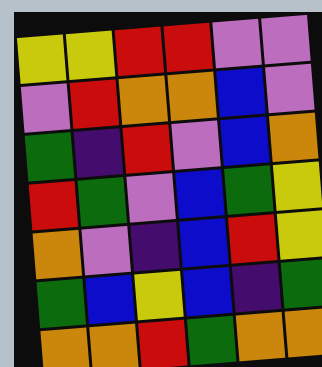[["yellow", "yellow", "red", "red", "violet", "violet"], ["violet", "red", "orange", "orange", "blue", "violet"], ["green", "indigo", "red", "violet", "blue", "orange"], ["red", "green", "violet", "blue", "green", "yellow"], ["orange", "violet", "indigo", "blue", "red", "yellow"], ["green", "blue", "yellow", "blue", "indigo", "green"], ["orange", "orange", "red", "green", "orange", "orange"]]